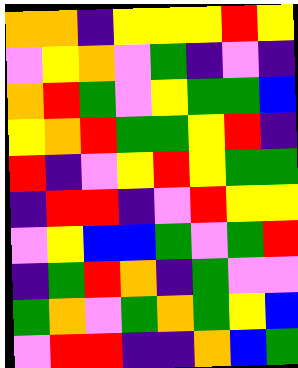[["orange", "orange", "indigo", "yellow", "yellow", "yellow", "red", "yellow"], ["violet", "yellow", "orange", "violet", "green", "indigo", "violet", "indigo"], ["orange", "red", "green", "violet", "yellow", "green", "green", "blue"], ["yellow", "orange", "red", "green", "green", "yellow", "red", "indigo"], ["red", "indigo", "violet", "yellow", "red", "yellow", "green", "green"], ["indigo", "red", "red", "indigo", "violet", "red", "yellow", "yellow"], ["violet", "yellow", "blue", "blue", "green", "violet", "green", "red"], ["indigo", "green", "red", "orange", "indigo", "green", "violet", "violet"], ["green", "orange", "violet", "green", "orange", "green", "yellow", "blue"], ["violet", "red", "red", "indigo", "indigo", "orange", "blue", "green"]]